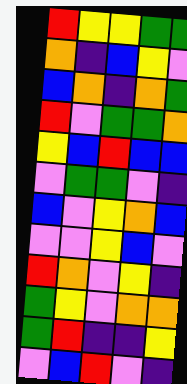[["red", "yellow", "yellow", "green", "green"], ["orange", "indigo", "blue", "yellow", "violet"], ["blue", "orange", "indigo", "orange", "green"], ["red", "violet", "green", "green", "orange"], ["yellow", "blue", "red", "blue", "blue"], ["violet", "green", "green", "violet", "indigo"], ["blue", "violet", "yellow", "orange", "blue"], ["violet", "violet", "yellow", "blue", "violet"], ["red", "orange", "violet", "yellow", "indigo"], ["green", "yellow", "violet", "orange", "orange"], ["green", "red", "indigo", "indigo", "yellow"], ["violet", "blue", "red", "violet", "indigo"]]